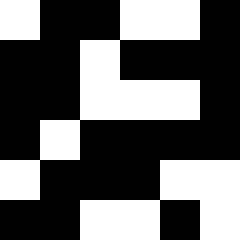[["white", "black", "black", "white", "white", "black"], ["black", "black", "white", "black", "black", "black"], ["black", "black", "white", "white", "white", "black"], ["black", "white", "black", "black", "black", "black"], ["white", "black", "black", "black", "white", "white"], ["black", "black", "white", "white", "black", "white"]]